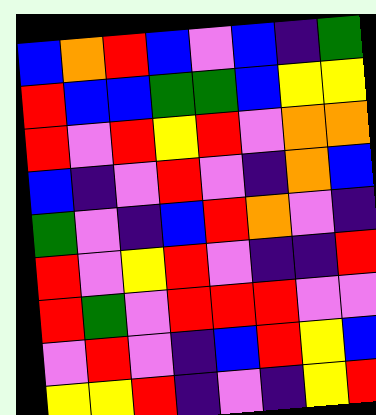[["blue", "orange", "red", "blue", "violet", "blue", "indigo", "green"], ["red", "blue", "blue", "green", "green", "blue", "yellow", "yellow"], ["red", "violet", "red", "yellow", "red", "violet", "orange", "orange"], ["blue", "indigo", "violet", "red", "violet", "indigo", "orange", "blue"], ["green", "violet", "indigo", "blue", "red", "orange", "violet", "indigo"], ["red", "violet", "yellow", "red", "violet", "indigo", "indigo", "red"], ["red", "green", "violet", "red", "red", "red", "violet", "violet"], ["violet", "red", "violet", "indigo", "blue", "red", "yellow", "blue"], ["yellow", "yellow", "red", "indigo", "violet", "indigo", "yellow", "red"]]